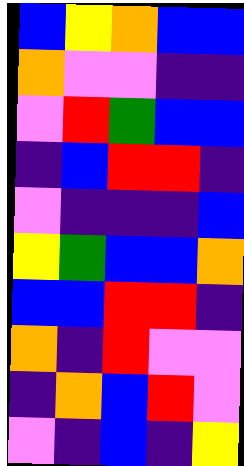[["blue", "yellow", "orange", "blue", "blue"], ["orange", "violet", "violet", "indigo", "indigo"], ["violet", "red", "green", "blue", "blue"], ["indigo", "blue", "red", "red", "indigo"], ["violet", "indigo", "indigo", "indigo", "blue"], ["yellow", "green", "blue", "blue", "orange"], ["blue", "blue", "red", "red", "indigo"], ["orange", "indigo", "red", "violet", "violet"], ["indigo", "orange", "blue", "red", "violet"], ["violet", "indigo", "blue", "indigo", "yellow"]]